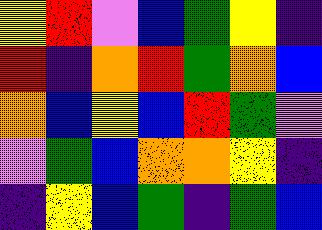[["yellow", "red", "violet", "blue", "green", "yellow", "indigo"], ["red", "indigo", "orange", "red", "green", "orange", "blue"], ["orange", "blue", "yellow", "blue", "red", "green", "violet"], ["violet", "green", "blue", "orange", "orange", "yellow", "indigo"], ["indigo", "yellow", "blue", "green", "indigo", "green", "blue"]]